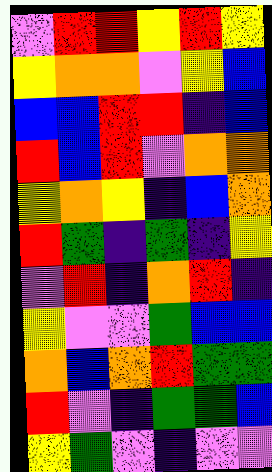[["violet", "red", "red", "yellow", "red", "yellow"], ["yellow", "orange", "orange", "violet", "yellow", "blue"], ["blue", "blue", "red", "red", "indigo", "blue"], ["red", "blue", "red", "violet", "orange", "orange"], ["yellow", "orange", "yellow", "indigo", "blue", "orange"], ["red", "green", "indigo", "green", "indigo", "yellow"], ["violet", "red", "indigo", "orange", "red", "indigo"], ["yellow", "violet", "violet", "green", "blue", "blue"], ["orange", "blue", "orange", "red", "green", "green"], ["red", "violet", "indigo", "green", "green", "blue"], ["yellow", "green", "violet", "indigo", "violet", "violet"]]